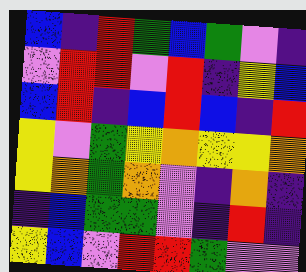[["blue", "indigo", "red", "green", "blue", "green", "violet", "indigo"], ["violet", "red", "red", "violet", "red", "indigo", "yellow", "blue"], ["blue", "red", "indigo", "blue", "red", "blue", "indigo", "red"], ["yellow", "violet", "green", "yellow", "orange", "yellow", "yellow", "orange"], ["yellow", "orange", "green", "orange", "violet", "indigo", "orange", "indigo"], ["indigo", "blue", "green", "green", "violet", "indigo", "red", "indigo"], ["yellow", "blue", "violet", "red", "red", "green", "violet", "violet"]]